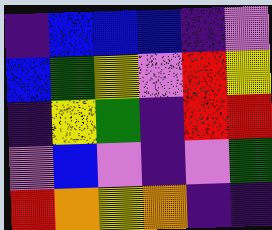[["indigo", "blue", "blue", "blue", "indigo", "violet"], ["blue", "green", "yellow", "violet", "red", "yellow"], ["indigo", "yellow", "green", "indigo", "red", "red"], ["violet", "blue", "violet", "indigo", "violet", "green"], ["red", "orange", "yellow", "orange", "indigo", "indigo"]]